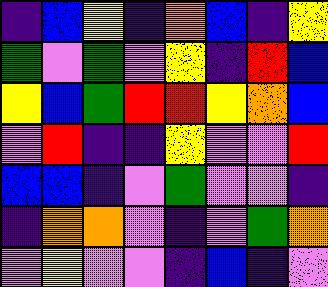[["indigo", "blue", "yellow", "indigo", "orange", "blue", "indigo", "yellow"], ["green", "violet", "green", "violet", "yellow", "indigo", "red", "blue"], ["yellow", "blue", "green", "red", "red", "yellow", "orange", "blue"], ["violet", "red", "indigo", "indigo", "yellow", "violet", "violet", "red"], ["blue", "blue", "indigo", "violet", "green", "violet", "violet", "indigo"], ["indigo", "orange", "orange", "violet", "indigo", "violet", "green", "orange"], ["violet", "yellow", "violet", "violet", "indigo", "blue", "indigo", "violet"]]